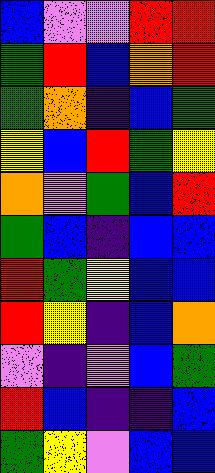[["blue", "violet", "violet", "red", "red"], ["green", "red", "blue", "orange", "red"], ["green", "orange", "indigo", "blue", "green"], ["yellow", "blue", "red", "green", "yellow"], ["orange", "violet", "green", "blue", "red"], ["green", "blue", "indigo", "blue", "blue"], ["red", "green", "yellow", "blue", "blue"], ["red", "yellow", "indigo", "blue", "orange"], ["violet", "indigo", "violet", "blue", "green"], ["red", "blue", "indigo", "indigo", "blue"], ["green", "yellow", "violet", "blue", "blue"]]